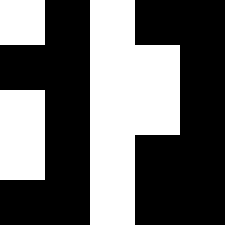[["white", "black", "white", "black", "black"], ["black", "black", "white", "white", "black"], ["white", "black", "white", "white", "black"], ["white", "black", "white", "black", "black"], ["black", "black", "white", "black", "black"]]